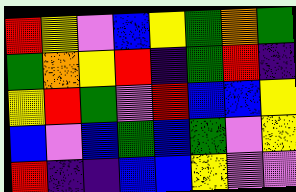[["red", "yellow", "violet", "blue", "yellow", "green", "orange", "green"], ["green", "orange", "yellow", "red", "indigo", "green", "red", "indigo"], ["yellow", "red", "green", "violet", "red", "blue", "blue", "yellow"], ["blue", "violet", "blue", "green", "blue", "green", "violet", "yellow"], ["red", "indigo", "indigo", "blue", "blue", "yellow", "violet", "violet"]]